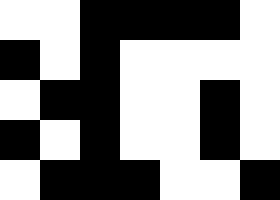[["white", "white", "black", "black", "black", "black", "white"], ["black", "white", "black", "white", "white", "white", "white"], ["white", "black", "black", "white", "white", "black", "white"], ["black", "white", "black", "white", "white", "black", "white"], ["white", "black", "black", "black", "white", "white", "black"]]